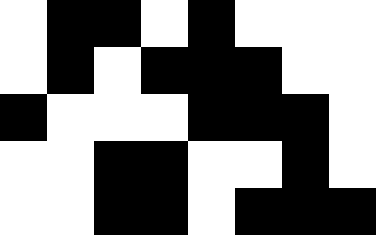[["white", "black", "black", "white", "black", "white", "white", "white"], ["white", "black", "white", "black", "black", "black", "white", "white"], ["black", "white", "white", "white", "black", "black", "black", "white"], ["white", "white", "black", "black", "white", "white", "black", "white"], ["white", "white", "black", "black", "white", "black", "black", "black"]]